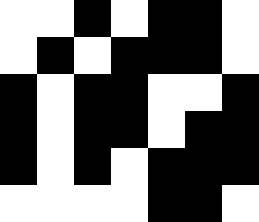[["white", "white", "black", "white", "black", "black", "white"], ["white", "black", "white", "black", "black", "black", "white"], ["black", "white", "black", "black", "white", "white", "black"], ["black", "white", "black", "black", "white", "black", "black"], ["black", "white", "black", "white", "black", "black", "black"], ["white", "white", "white", "white", "black", "black", "white"]]